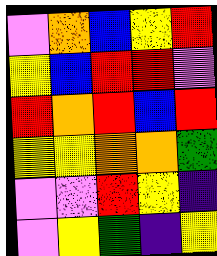[["violet", "orange", "blue", "yellow", "red"], ["yellow", "blue", "red", "red", "violet"], ["red", "orange", "red", "blue", "red"], ["yellow", "yellow", "orange", "orange", "green"], ["violet", "violet", "red", "yellow", "indigo"], ["violet", "yellow", "green", "indigo", "yellow"]]